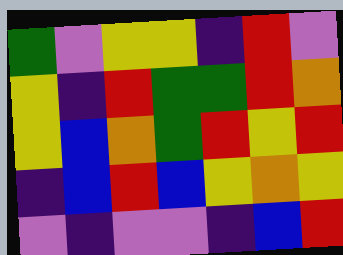[["green", "violet", "yellow", "yellow", "indigo", "red", "violet"], ["yellow", "indigo", "red", "green", "green", "red", "orange"], ["yellow", "blue", "orange", "green", "red", "yellow", "red"], ["indigo", "blue", "red", "blue", "yellow", "orange", "yellow"], ["violet", "indigo", "violet", "violet", "indigo", "blue", "red"]]